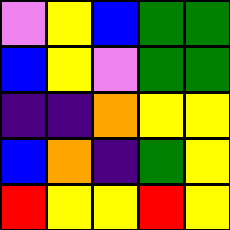[["violet", "yellow", "blue", "green", "green"], ["blue", "yellow", "violet", "green", "green"], ["indigo", "indigo", "orange", "yellow", "yellow"], ["blue", "orange", "indigo", "green", "yellow"], ["red", "yellow", "yellow", "red", "yellow"]]